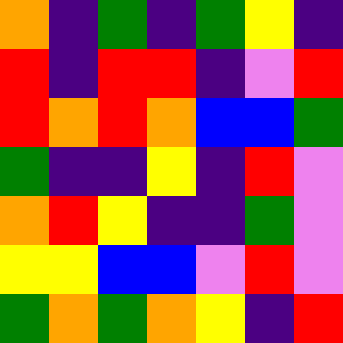[["orange", "indigo", "green", "indigo", "green", "yellow", "indigo"], ["red", "indigo", "red", "red", "indigo", "violet", "red"], ["red", "orange", "red", "orange", "blue", "blue", "green"], ["green", "indigo", "indigo", "yellow", "indigo", "red", "violet"], ["orange", "red", "yellow", "indigo", "indigo", "green", "violet"], ["yellow", "yellow", "blue", "blue", "violet", "red", "violet"], ["green", "orange", "green", "orange", "yellow", "indigo", "red"]]